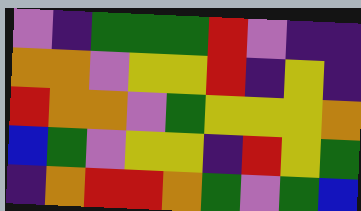[["violet", "indigo", "green", "green", "green", "red", "violet", "indigo", "indigo"], ["orange", "orange", "violet", "yellow", "yellow", "red", "indigo", "yellow", "indigo"], ["red", "orange", "orange", "violet", "green", "yellow", "yellow", "yellow", "orange"], ["blue", "green", "violet", "yellow", "yellow", "indigo", "red", "yellow", "green"], ["indigo", "orange", "red", "red", "orange", "green", "violet", "green", "blue"]]